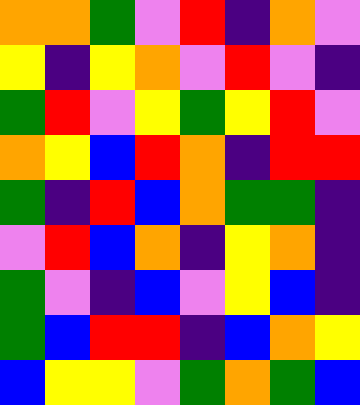[["orange", "orange", "green", "violet", "red", "indigo", "orange", "violet"], ["yellow", "indigo", "yellow", "orange", "violet", "red", "violet", "indigo"], ["green", "red", "violet", "yellow", "green", "yellow", "red", "violet"], ["orange", "yellow", "blue", "red", "orange", "indigo", "red", "red"], ["green", "indigo", "red", "blue", "orange", "green", "green", "indigo"], ["violet", "red", "blue", "orange", "indigo", "yellow", "orange", "indigo"], ["green", "violet", "indigo", "blue", "violet", "yellow", "blue", "indigo"], ["green", "blue", "red", "red", "indigo", "blue", "orange", "yellow"], ["blue", "yellow", "yellow", "violet", "green", "orange", "green", "blue"]]